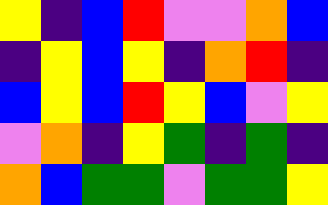[["yellow", "indigo", "blue", "red", "violet", "violet", "orange", "blue"], ["indigo", "yellow", "blue", "yellow", "indigo", "orange", "red", "indigo"], ["blue", "yellow", "blue", "red", "yellow", "blue", "violet", "yellow"], ["violet", "orange", "indigo", "yellow", "green", "indigo", "green", "indigo"], ["orange", "blue", "green", "green", "violet", "green", "green", "yellow"]]